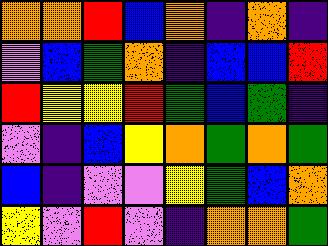[["orange", "orange", "red", "blue", "orange", "indigo", "orange", "indigo"], ["violet", "blue", "green", "orange", "indigo", "blue", "blue", "red"], ["red", "yellow", "yellow", "red", "green", "blue", "green", "indigo"], ["violet", "indigo", "blue", "yellow", "orange", "green", "orange", "green"], ["blue", "indigo", "violet", "violet", "yellow", "green", "blue", "orange"], ["yellow", "violet", "red", "violet", "indigo", "orange", "orange", "green"]]